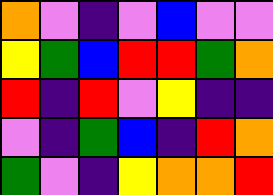[["orange", "violet", "indigo", "violet", "blue", "violet", "violet"], ["yellow", "green", "blue", "red", "red", "green", "orange"], ["red", "indigo", "red", "violet", "yellow", "indigo", "indigo"], ["violet", "indigo", "green", "blue", "indigo", "red", "orange"], ["green", "violet", "indigo", "yellow", "orange", "orange", "red"]]